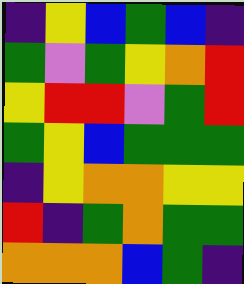[["indigo", "yellow", "blue", "green", "blue", "indigo"], ["green", "violet", "green", "yellow", "orange", "red"], ["yellow", "red", "red", "violet", "green", "red"], ["green", "yellow", "blue", "green", "green", "green"], ["indigo", "yellow", "orange", "orange", "yellow", "yellow"], ["red", "indigo", "green", "orange", "green", "green"], ["orange", "orange", "orange", "blue", "green", "indigo"]]